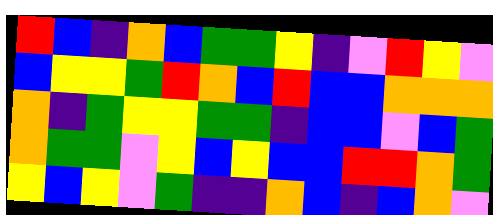[["red", "blue", "indigo", "orange", "blue", "green", "green", "yellow", "indigo", "violet", "red", "yellow", "violet"], ["blue", "yellow", "yellow", "green", "red", "orange", "blue", "red", "blue", "blue", "orange", "orange", "orange"], ["orange", "indigo", "green", "yellow", "yellow", "green", "green", "indigo", "blue", "blue", "violet", "blue", "green"], ["orange", "green", "green", "violet", "yellow", "blue", "yellow", "blue", "blue", "red", "red", "orange", "green"], ["yellow", "blue", "yellow", "violet", "green", "indigo", "indigo", "orange", "blue", "indigo", "blue", "orange", "violet"]]